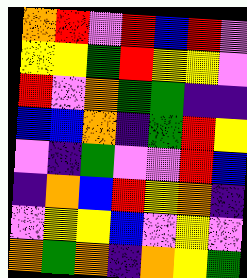[["orange", "red", "violet", "red", "blue", "red", "violet"], ["yellow", "yellow", "green", "red", "yellow", "yellow", "violet"], ["red", "violet", "orange", "green", "green", "indigo", "indigo"], ["blue", "blue", "orange", "indigo", "green", "red", "yellow"], ["violet", "indigo", "green", "violet", "violet", "red", "blue"], ["indigo", "orange", "blue", "red", "yellow", "orange", "indigo"], ["violet", "yellow", "yellow", "blue", "violet", "yellow", "violet"], ["orange", "green", "orange", "indigo", "orange", "yellow", "green"]]